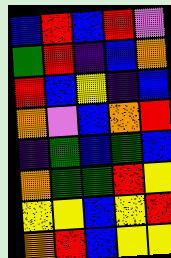[["blue", "red", "blue", "red", "violet"], ["green", "red", "indigo", "blue", "orange"], ["red", "blue", "yellow", "indigo", "blue"], ["orange", "violet", "blue", "orange", "red"], ["indigo", "green", "blue", "green", "blue"], ["orange", "green", "green", "red", "yellow"], ["yellow", "yellow", "blue", "yellow", "red"], ["orange", "red", "blue", "yellow", "yellow"]]